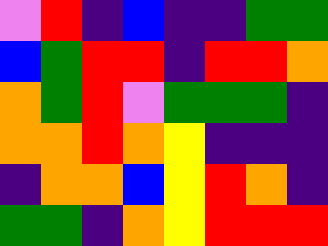[["violet", "red", "indigo", "blue", "indigo", "indigo", "green", "green"], ["blue", "green", "red", "red", "indigo", "red", "red", "orange"], ["orange", "green", "red", "violet", "green", "green", "green", "indigo"], ["orange", "orange", "red", "orange", "yellow", "indigo", "indigo", "indigo"], ["indigo", "orange", "orange", "blue", "yellow", "red", "orange", "indigo"], ["green", "green", "indigo", "orange", "yellow", "red", "red", "red"]]